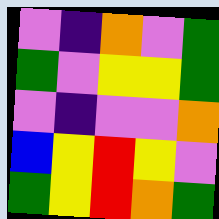[["violet", "indigo", "orange", "violet", "green"], ["green", "violet", "yellow", "yellow", "green"], ["violet", "indigo", "violet", "violet", "orange"], ["blue", "yellow", "red", "yellow", "violet"], ["green", "yellow", "red", "orange", "green"]]